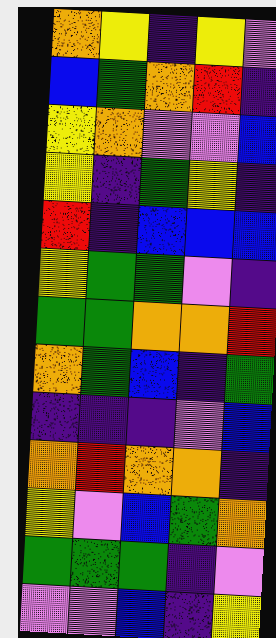[["orange", "yellow", "indigo", "yellow", "violet"], ["blue", "green", "orange", "red", "indigo"], ["yellow", "orange", "violet", "violet", "blue"], ["yellow", "indigo", "green", "yellow", "indigo"], ["red", "indigo", "blue", "blue", "blue"], ["yellow", "green", "green", "violet", "indigo"], ["green", "green", "orange", "orange", "red"], ["orange", "green", "blue", "indigo", "green"], ["indigo", "indigo", "indigo", "violet", "blue"], ["orange", "red", "orange", "orange", "indigo"], ["yellow", "violet", "blue", "green", "orange"], ["green", "green", "green", "indigo", "violet"], ["violet", "violet", "blue", "indigo", "yellow"]]